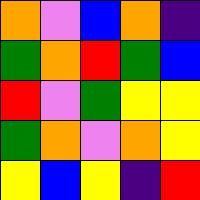[["orange", "violet", "blue", "orange", "indigo"], ["green", "orange", "red", "green", "blue"], ["red", "violet", "green", "yellow", "yellow"], ["green", "orange", "violet", "orange", "yellow"], ["yellow", "blue", "yellow", "indigo", "red"]]